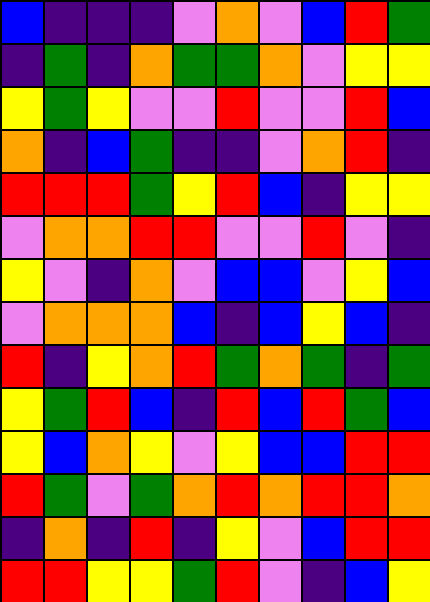[["blue", "indigo", "indigo", "indigo", "violet", "orange", "violet", "blue", "red", "green"], ["indigo", "green", "indigo", "orange", "green", "green", "orange", "violet", "yellow", "yellow"], ["yellow", "green", "yellow", "violet", "violet", "red", "violet", "violet", "red", "blue"], ["orange", "indigo", "blue", "green", "indigo", "indigo", "violet", "orange", "red", "indigo"], ["red", "red", "red", "green", "yellow", "red", "blue", "indigo", "yellow", "yellow"], ["violet", "orange", "orange", "red", "red", "violet", "violet", "red", "violet", "indigo"], ["yellow", "violet", "indigo", "orange", "violet", "blue", "blue", "violet", "yellow", "blue"], ["violet", "orange", "orange", "orange", "blue", "indigo", "blue", "yellow", "blue", "indigo"], ["red", "indigo", "yellow", "orange", "red", "green", "orange", "green", "indigo", "green"], ["yellow", "green", "red", "blue", "indigo", "red", "blue", "red", "green", "blue"], ["yellow", "blue", "orange", "yellow", "violet", "yellow", "blue", "blue", "red", "red"], ["red", "green", "violet", "green", "orange", "red", "orange", "red", "red", "orange"], ["indigo", "orange", "indigo", "red", "indigo", "yellow", "violet", "blue", "red", "red"], ["red", "red", "yellow", "yellow", "green", "red", "violet", "indigo", "blue", "yellow"]]